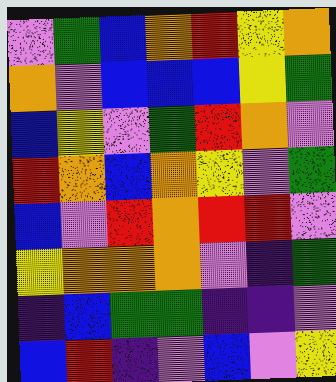[["violet", "green", "blue", "orange", "red", "yellow", "orange"], ["orange", "violet", "blue", "blue", "blue", "yellow", "green"], ["blue", "yellow", "violet", "green", "red", "orange", "violet"], ["red", "orange", "blue", "orange", "yellow", "violet", "green"], ["blue", "violet", "red", "orange", "red", "red", "violet"], ["yellow", "orange", "orange", "orange", "violet", "indigo", "green"], ["indigo", "blue", "green", "green", "indigo", "indigo", "violet"], ["blue", "red", "indigo", "violet", "blue", "violet", "yellow"]]